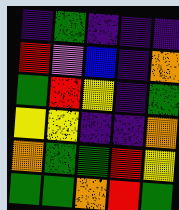[["indigo", "green", "indigo", "indigo", "indigo"], ["red", "violet", "blue", "indigo", "orange"], ["green", "red", "yellow", "indigo", "green"], ["yellow", "yellow", "indigo", "indigo", "orange"], ["orange", "green", "green", "red", "yellow"], ["green", "green", "orange", "red", "green"]]